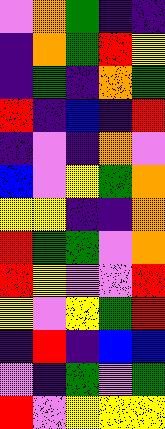[["violet", "orange", "green", "indigo", "indigo"], ["indigo", "orange", "green", "red", "yellow"], ["indigo", "green", "indigo", "orange", "green"], ["red", "indigo", "blue", "indigo", "red"], ["indigo", "violet", "indigo", "orange", "violet"], ["blue", "violet", "yellow", "green", "orange"], ["yellow", "yellow", "indigo", "indigo", "orange"], ["red", "green", "green", "violet", "orange"], ["red", "yellow", "violet", "violet", "red"], ["yellow", "violet", "yellow", "green", "red"], ["indigo", "red", "indigo", "blue", "blue"], ["violet", "indigo", "green", "violet", "green"], ["red", "violet", "yellow", "yellow", "yellow"]]